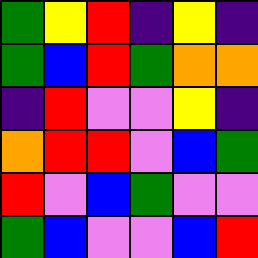[["green", "yellow", "red", "indigo", "yellow", "indigo"], ["green", "blue", "red", "green", "orange", "orange"], ["indigo", "red", "violet", "violet", "yellow", "indigo"], ["orange", "red", "red", "violet", "blue", "green"], ["red", "violet", "blue", "green", "violet", "violet"], ["green", "blue", "violet", "violet", "blue", "red"]]